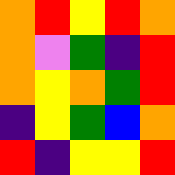[["orange", "red", "yellow", "red", "orange"], ["orange", "violet", "green", "indigo", "red"], ["orange", "yellow", "orange", "green", "red"], ["indigo", "yellow", "green", "blue", "orange"], ["red", "indigo", "yellow", "yellow", "red"]]